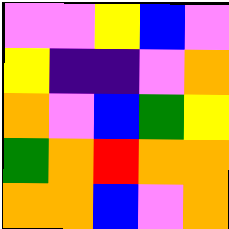[["violet", "violet", "yellow", "blue", "violet"], ["yellow", "indigo", "indigo", "violet", "orange"], ["orange", "violet", "blue", "green", "yellow"], ["green", "orange", "red", "orange", "orange"], ["orange", "orange", "blue", "violet", "orange"]]